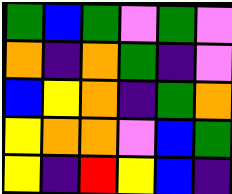[["green", "blue", "green", "violet", "green", "violet"], ["orange", "indigo", "orange", "green", "indigo", "violet"], ["blue", "yellow", "orange", "indigo", "green", "orange"], ["yellow", "orange", "orange", "violet", "blue", "green"], ["yellow", "indigo", "red", "yellow", "blue", "indigo"]]